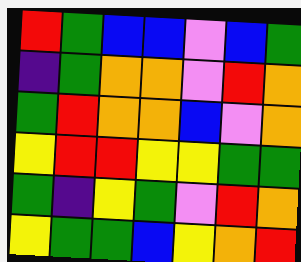[["red", "green", "blue", "blue", "violet", "blue", "green"], ["indigo", "green", "orange", "orange", "violet", "red", "orange"], ["green", "red", "orange", "orange", "blue", "violet", "orange"], ["yellow", "red", "red", "yellow", "yellow", "green", "green"], ["green", "indigo", "yellow", "green", "violet", "red", "orange"], ["yellow", "green", "green", "blue", "yellow", "orange", "red"]]